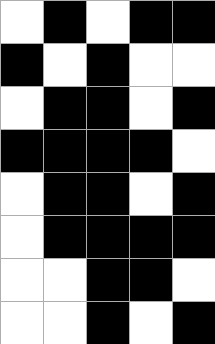[["white", "black", "white", "black", "black"], ["black", "white", "black", "white", "white"], ["white", "black", "black", "white", "black"], ["black", "black", "black", "black", "white"], ["white", "black", "black", "white", "black"], ["white", "black", "black", "black", "black"], ["white", "white", "black", "black", "white"], ["white", "white", "black", "white", "black"]]